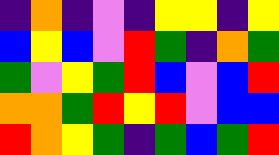[["indigo", "orange", "indigo", "violet", "indigo", "yellow", "yellow", "indigo", "yellow"], ["blue", "yellow", "blue", "violet", "red", "green", "indigo", "orange", "green"], ["green", "violet", "yellow", "green", "red", "blue", "violet", "blue", "red"], ["orange", "orange", "green", "red", "yellow", "red", "violet", "blue", "blue"], ["red", "orange", "yellow", "green", "indigo", "green", "blue", "green", "red"]]